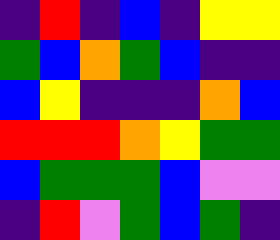[["indigo", "red", "indigo", "blue", "indigo", "yellow", "yellow"], ["green", "blue", "orange", "green", "blue", "indigo", "indigo"], ["blue", "yellow", "indigo", "indigo", "indigo", "orange", "blue"], ["red", "red", "red", "orange", "yellow", "green", "green"], ["blue", "green", "green", "green", "blue", "violet", "violet"], ["indigo", "red", "violet", "green", "blue", "green", "indigo"]]